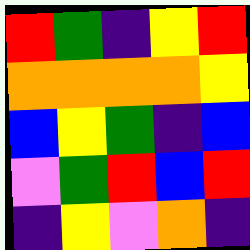[["red", "green", "indigo", "yellow", "red"], ["orange", "orange", "orange", "orange", "yellow"], ["blue", "yellow", "green", "indigo", "blue"], ["violet", "green", "red", "blue", "red"], ["indigo", "yellow", "violet", "orange", "indigo"]]